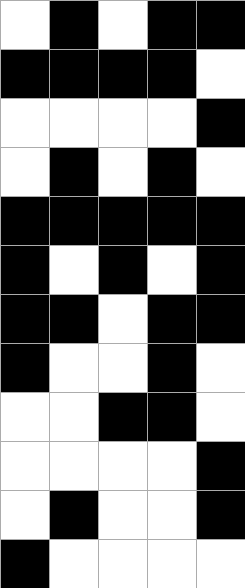[["white", "black", "white", "black", "black"], ["black", "black", "black", "black", "white"], ["white", "white", "white", "white", "black"], ["white", "black", "white", "black", "white"], ["black", "black", "black", "black", "black"], ["black", "white", "black", "white", "black"], ["black", "black", "white", "black", "black"], ["black", "white", "white", "black", "white"], ["white", "white", "black", "black", "white"], ["white", "white", "white", "white", "black"], ["white", "black", "white", "white", "black"], ["black", "white", "white", "white", "white"]]